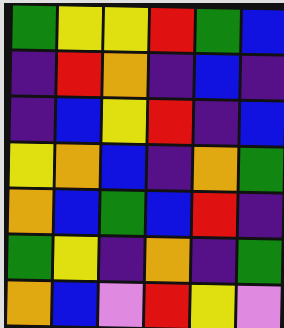[["green", "yellow", "yellow", "red", "green", "blue"], ["indigo", "red", "orange", "indigo", "blue", "indigo"], ["indigo", "blue", "yellow", "red", "indigo", "blue"], ["yellow", "orange", "blue", "indigo", "orange", "green"], ["orange", "blue", "green", "blue", "red", "indigo"], ["green", "yellow", "indigo", "orange", "indigo", "green"], ["orange", "blue", "violet", "red", "yellow", "violet"]]